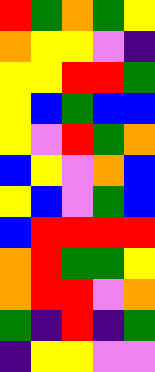[["red", "green", "orange", "green", "yellow"], ["orange", "yellow", "yellow", "violet", "indigo"], ["yellow", "yellow", "red", "red", "green"], ["yellow", "blue", "green", "blue", "blue"], ["yellow", "violet", "red", "green", "orange"], ["blue", "yellow", "violet", "orange", "blue"], ["yellow", "blue", "violet", "green", "blue"], ["blue", "red", "red", "red", "red"], ["orange", "red", "green", "green", "yellow"], ["orange", "red", "red", "violet", "orange"], ["green", "indigo", "red", "indigo", "green"], ["indigo", "yellow", "yellow", "violet", "violet"]]